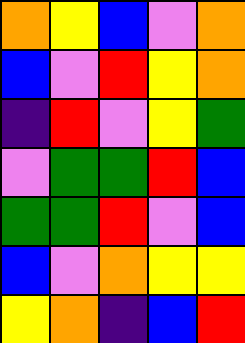[["orange", "yellow", "blue", "violet", "orange"], ["blue", "violet", "red", "yellow", "orange"], ["indigo", "red", "violet", "yellow", "green"], ["violet", "green", "green", "red", "blue"], ["green", "green", "red", "violet", "blue"], ["blue", "violet", "orange", "yellow", "yellow"], ["yellow", "orange", "indigo", "blue", "red"]]